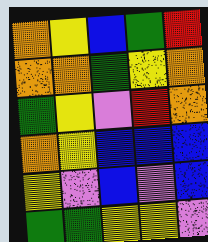[["orange", "yellow", "blue", "green", "red"], ["orange", "orange", "green", "yellow", "orange"], ["green", "yellow", "violet", "red", "orange"], ["orange", "yellow", "blue", "blue", "blue"], ["yellow", "violet", "blue", "violet", "blue"], ["green", "green", "yellow", "yellow", "violet"]]